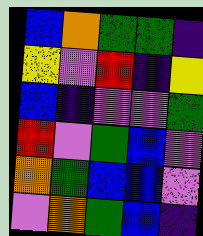[["blue", "orange", "green", "green", "indigo"], ["yellow", "violet", "red", "indigo", "yellow"], ["blue", "indigo", "violet", "violet", "green"], ["red", "violet", "green", "blue", "violet"], ["orange", "green", "blue", "blue", "violet"], ["violet", "orange", "green", "blue", "indigo"]]